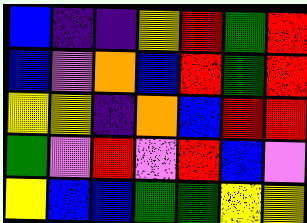[["blue", "indigo", "indigo", "yellow", "red", "green", "red"], ["blue", "violet", "orange", "blue", "red", "green", "red"], ["yellow", "yellow", "indigo", "orange", "blue", "red", "red"], ["green", "violet", "red", "violet", "red", "blue", "violet"], ["yellow", "blue", "blue", "green", "green", "yellow", "yellow"]]